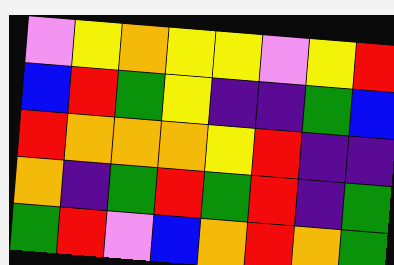[["violet", "yellow", "orange", "yellow", "yellow", "violet", "yellow", "red"], ["blue", "red", "green", "yellow", "indigo", "indigo", "green", "blue"], ["red", "orange", "orange", "orange", "yellow", "red", "indigo", "indigo"], ["orange", "indigo", "green", "red", "green", "red", "indigo", "green"], ["green", "red", "violet", "blue", "orange", "red", "orange", "green"]]